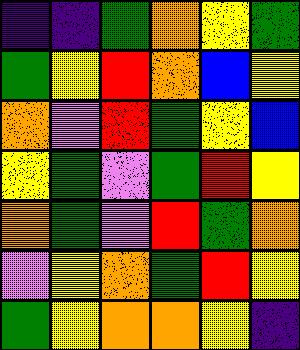[["indigo", "indigo", "green", "orange", "yellow", "green"], ["green", "yellow", "red", "orange", "blue", "yellow"], ["orange", "violet", "red", "green", "yellow", "blue"], ["yellow", "green", "violet", "green", "red", "yellow"], ["orange", "green", "violet", "red", "green", "orange"], ["violet", "yellow", "orange", "green", "red", "yellow"], ["green", "yellow", "orange", "orange", "yellow", "indigo"]]